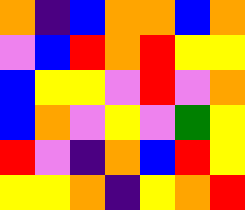[["orange", "indigo", "blue", "orange", "orange", "blue", "orange"], ["violet", "blue", "red", "orange", "red", "yellow", "yellow"], ["blue", "yellow", "yellow", "violet", "red", "violet", "orange"], ["blue", "orange", "violet", "yellow", "violet", "green", "yellow"], ["red", "violet", "indigo", "orange", "blue", "red", "yellow"], ["yellow", "yellow", "orange", "indigo", "yellow", "orange", "red"]]